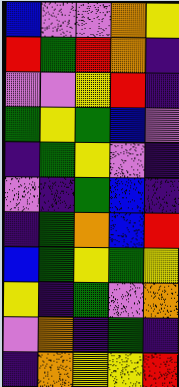[["blue", "violet", "violet", "orange", "yellow"], ["red", "green", "red", "orange", "indigo"], ["violet", "violet", "yellow", "red", "indigo"], ["green", "yellow", "green", "blue", "violet"], ["indigo", "green", "yellow", "violet", "indigo"], ["violet", "indigo", "green", "blue", "indigo"], ["indigo", "green", "orange", "blue", "red"], ["blue", "green", "yellow", "green", "yellow"], ["yellow", "indigo", "green", "violet", "orange"], ["violet", "orange", "indigo", "green", "indigo"], ["indigo", "orange", "yellow", "yellow", "red"]]